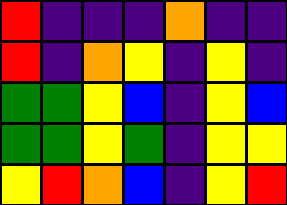[["red", "indigo", "indigo", "indigo", "orange", "indigo", "indigo"], ["red", "indigo", "orange", "yellow", "indigo", "yellow", "indigo"], ["green", "green", "yellow", "blue", "indigo", "yellow", "blue"], ["green", "green", "yellow", "green", "indigo", "yellow", "yellow"], ["yellow", "red", "orange", "blue", "indigo", "yellow", "red"]]